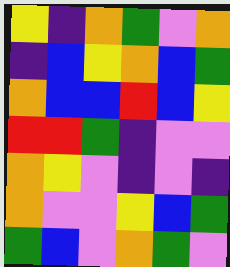[["yellow", "indigo", "orange", "green", "violet", "orange"], ["indigo", "blue", "yellow", "orange", "blue", "green"], ["orange", "blue", "blue", "red", "blue", "yellow"], ["red", "red", "green", "indigo", "violet", "violet"], ["orange", "yellow", "violet", "indigo", "violet", "indigo"], ["orange", "violet", "violet", "yellow", "blue", "green"], ["green", "blue", "violet", "orange", "green", "violet"]]